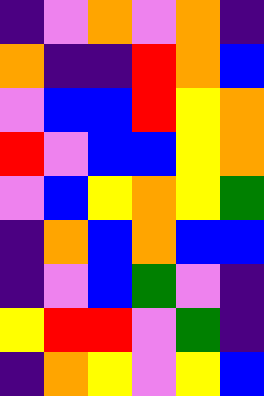[["indigo", "violet", "orange", "violet", "orange", "indigo"], ["orange", "indigo", "indigo", "red", "orange", "blue"], ["violet", "blue", "blue", "red", "yellow", "orange"], ["red", "violet", "blue", "blue", "yellow", "orange"], ["violet", "blue", "yellow", "orange", "yellow", "green"], ["indigo", "orange", "blue", "orange", "blue", "blue"], ["indigo", "violet", "blue", "green", "violet", "indigo"], ["yellow", "red", "red", "violet", "green", "indigo"], ["indigo", "orange", "yellow", "violet", "yellow", "blue"]]